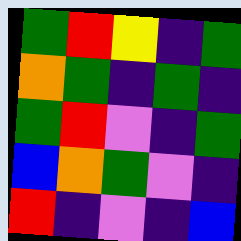[["green", "red", "yellow", "indigo", "green"], ["orange", "green", "indigo", "green", "indigo"], ["green", "red", "violet", "indigo", "green"], ["blue", "orange", "green", "violet", "indigo"], ["red", "indigo", "violet", "indigo", "blue"]]